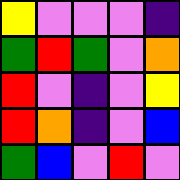[["yellow", "violet", "violet", "violet", "indigo"], ["green", "red", "green", "violet", "orange"], ["red", "violet", "indigo", "violet", "yellow"], ["red", "orange", "indigo", "violet", "blue"], ["green", "blue", "violet", "red", "violet"]]